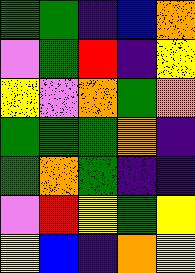[["green", "green", "indigo", "blue", "orange"], ["violet", "green", "red", "indigo", "yellow"], ["yellow", "violet", "orange", "green", "orange"], ["green", "green", "green", "orange", "indigo"], ["green", "orange", "green", "indigo", "indigo"], ["violet", "red", "yellow", "green", "yellow"], ["yellow", "blue", "indigo", "orange", "yellow"]]